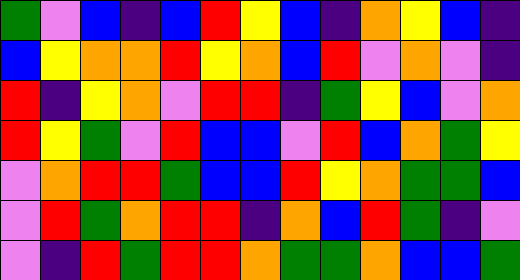[["green", "violet", "blue", "indigo", "blue", "red", "yellow", "blue", "indigo", "orange", "yellow", "blue", "indigo"], ["blue", "yellow", "orange", "orange", "red", "yellow", "orange", "blue", "red", "violet", "orange", "violet", "indigo"], ["red", "indigo", "yellow", "orange", "violet", "red", "red", "indigo", "green", "yellow", "blue", "violet", "orange"], ["red", "yellow", "green", "violet", "red", "blue", "blue", "violet", "red", "blue", "orange", "green", "yellow"], ["violet", "orange", "red", "red", "green", "blue", "blue", "red", "yellow", "orange", "green", "green", "blue"], ["violet", "red", "green", "orange", "red", "red", "indigo", "orange", "blue", "red", "green", "indigo", "violet"], ["violet", "indigo", "red", "green", "red", "red", "orange", "green", "green", "orange", "blue", "blue", "green"]]